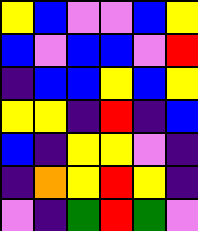[["yellow", "blue", "violet", "violet", "blue", "yellow"], ["blue", "violet", "blue", "blue", "violet", "red"], ["indigo", "blue", "blue", "yellow", "blue", "yellow"], ["yellow", "yellow", "indigo", "red", "indigo", "blue"], ["blue", "indigo", "yellow", "yellow", "violet", "indigo"], ["indigo", "orange", "yellow", "red", "yellow", "indigo"], ["violet", "indigo", "green", "red", "green", "violet"]]